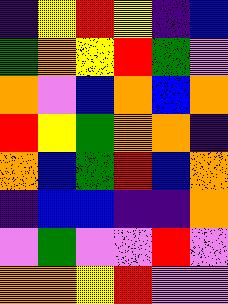[["indigo", "yellow", "red", "yellow", "indigo", "blue"], ["green", "orange", "yellow", "red", "green", "violet"], ["orange", "violet", "blue", "orange", "blue", "orange"], ["red", "yellow", "green", "orange", "orange", "indigo"], ["orange", "blue", "green", "red", "blue", "orange"], ["indigo", "blue", "blue", "indigo", "indigo", "orange"], ["violet", "green", "violet", "violet", "red", "violet"], ["orange", "orange", "yellow", "red", "violet", "violet"]]